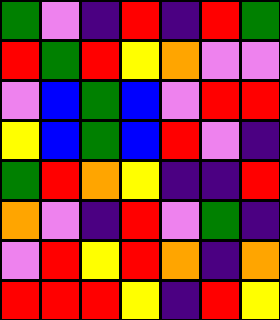[["green", "violet", "indigo", "red", "indigo", "red", "green"], ["red", "green", "red", "yellow", "orange", "violet", "violet"], ["violet", "blue", "green", "blue", "violet", "red", "red"], ["yellow", "blue", "green", "blue", "red", "violet", "indigo"], ["green", "red", "orange", "yellow", "indigo", "indigo", "red"], ["orange", "violet", "indigo", "red", "violet", "green", "indigo"], ["violet", "red", "yellow", "red", "orange", "indigo", "orange"], ["red", "red", "red", "yellow", "indigo", "red", "yellow"]]